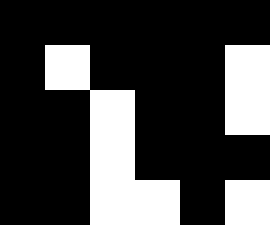[["black", "black", "black", "black", "black", "black"], ["black", "white", "black", "black", "black", "white"], ["black", "black", "white", "black", "black", "white"], ["black", "black", "white", "black", "black", "black"], ["black", "black", "white", "white", "black", "white"]]